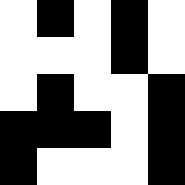[["white", "black", "white", "black", "white"], ["white", "white", "white", "black", "white"], ["white", "black", "white", "white", "black"], ["black", "black", "black", "white", "black"], ["black", "white", "white", "white", "black"]]